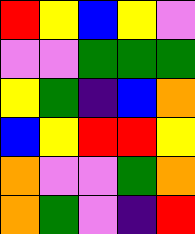[["red", "yellow", "blue", "yellow", "violet"], ["violet", "violet", "green", "green", "green"], ["yellow", "green", "indigo", "blue", "orange"], ["blue", "yellow", "red", "red", "yellow"], ["orange", "violet", "violet", "green", "orange"], ["orange", "green", "violet", "indigo", "red"]]